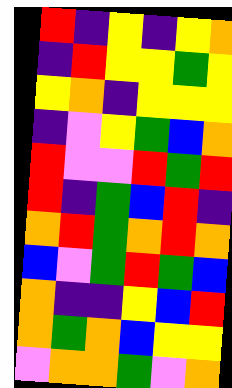[["red", "indigo", "yellow", "indigo", "yellow", "orange"], ["indigo", "red", "yellow", "yellow", "green", "yellow"], ["yellow", "orange", "indigo", "yellow", "yellow", "yellow"], ["indigo", "violet", "yellow", "green", "blue", "orange"], ["red", "violet", "violet", "red", "green", "red"], ["red", "indigo", "green", "blue", "red", "indigo"], ["orange", "red", "green", "orange", "red", "orange"], ["blue", "violet", "green", "red", "green", "blue"], ["orange", "indigo", "indigo", "yellow", "blue", "red"], ["orange", "green", "orange", "blue", "yellow", "yellow"], ["violet", "orange", "orange", "green", "violet", "orange"]]